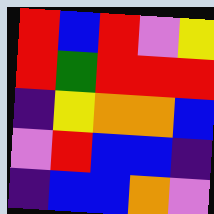[["red", "blue", "red", "violet", "yellow"], ["red", "green", "red", "red", "red"], ["indigo", "yellow", "orange", "orange", "blue"], ["violet", "red", "blue", "blue", "indigo"], ["indigo", "blue", "blue", "orange", "violet"]]